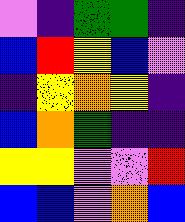[["violet", "indigo", "green", "green", "indigo"], ["blue", "red", "yellow", "blue", "violet"], ["indigo", "yellow", "orange", "yellow", "indigo"], ["blue", "orange", "green", "indigo", "indigo"], ["yellow", "yellow", "violet", "violet", "red"], ["blue", "blue", "violet", "orange", "blue"]]